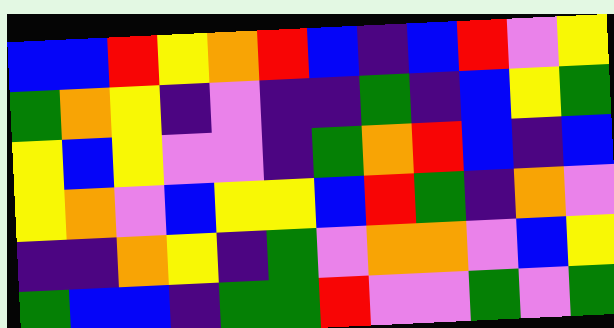[["blue", "blue", "red", "yellow", "orange", "red", "blue", "indigo", "blue", "red", "violet", "yellow"], ["green", "orange", "yellow", "indigo", "violet", "indigo", "indigo", "green", "indigo", "blue", "yellow", "green"], ["yellow", "blue", "yellow", "violet", "violet", "indigo", "green", "orange", "red", "blue", "indigo", "blue"], ["yellow", "orange", "violet", "blue", "yellow", "yellow", "blue", "red", "green", "indigo", "orange", "violet"], ["indigo", "indigo", "orange", "yellow", "indigo", "green", "violet", "orange", "orange", "violet", "blue", "yellow"], ["green", "blue", "blue", "indigo", "green", "green", "red", "violet", "violet", "green", "violet", "green"]]